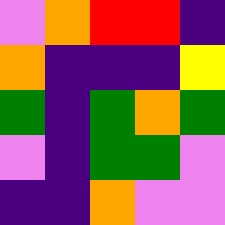[["violet", "orange", "red", "red", "indigo"], ["orange", "indigo", "indigo", "indigo", "yellow"], ["green", "indigo", "green", "orange", "green"], ["violet", "indigo", "green", "green", "violet"], ["indigo", "indigo", "orange", "violet", "violet"]]